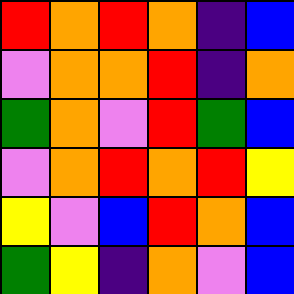[["red", "orange", "red", "orange", "indigo", "blue"], ["violet", "orange", "orange", "red", "indigo", "orange"], ["green", "orange", "violet", "red", "green", "blue"], ["violet", "orange", "red", "orange", "red", "yellow"], ["yellow", "violet", "blue", "red", "orange", "blue"], ["green", "yellow", "indigo", "orange", "violet", "blue"]]